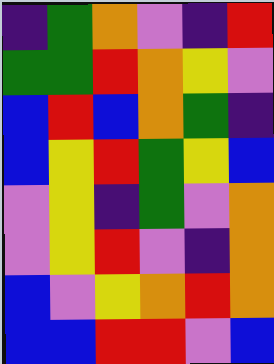[["indigo", "green", "orange", "violet", "indigo", "red"], ["green", "green", "red", "orange", "yellow", "violet"], ["blue", "red", "blue", "orange", "green", "indigo"], ["blue", "yellow", "red", "green", "yellow", "blue"], ["violet", "yellow", "indigo", "green", "violet", "orange"], ["violet", "yellow", "red", "violet", "indigo", "orange"], ["blue", "violet", "yellow", "orange", "red", "orange"], ["blue", "blue", "red", "red", "violet", "blue"]]